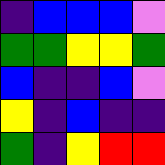[["indigo", "blue", "blue", "blue", "violet"], ["green", "green", "yellow", "yellow", "green"], ["blue", "indigo", "indigo", "blue", "violet"], ["yellow", "indigo", "blue", "indigo", "indigo"], ["green", "indigo", "yellow", "red", "red"]]